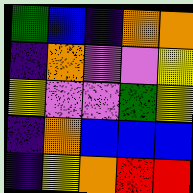[["green", "blue", "indigo", "orange", "orange"], ["indigo", "orange", "violet", "violet", "yellow"], ["yellow", "violet", "violet", "green", "yellow"], ["indigo", "orange", "blue", "blue", "blue"], ["indigo", "yellow", "orange", "red", "red"]]